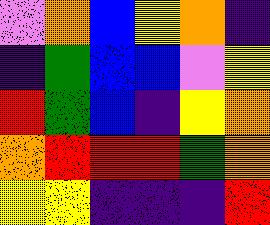[["violet", "orange", "blue", "yellow", "orange", "indigo"], ["indigo", "green", "blue", "blue", "violet", "yellow"], ["red", "green", "blue", "indigo", "yellow", "orange"], ["orange", "red", "red", "red", "green", "orange"], ["yellow", "yellow", "indigo", "indigo", "indigo", "red"]]